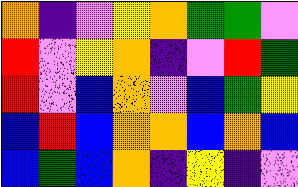[["orange", "indigo", "violet", "yellow", "orange", "green", "green", "violet"], ["red", "violet", "yellow", "orange", "indigo", "violet", "red", "green"], ["red", "violet", "blue", "orange", "violet", "blue", "green", "yellow"], ["blue", "red", "blue", "orange", "orange", "blue", "orange", "blue"], ["blue", "green", "blue", "orange", "indigo", "yellow", "indigo", "violet"]]